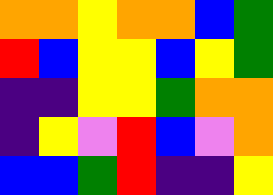[["orange", "orange", "yellow", "orange", "orange", "blue", "green"], ["red", "blue", "yellow", "yellow", "blue", "yellow", "green"], ["indigo", "indigo", "yellow", "yellow", "green", "orange", "orange"], ["indigo", "yellow", "violet", "red", "blue", "violet", "orange"], ["blue", "blue", "green", "red", "indigo", "indigo", "yellow"]]